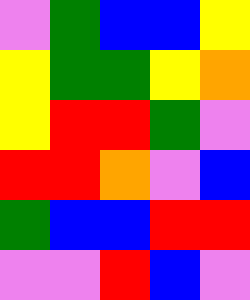[["violet", "green", "blue", "blue", "yellow"], ["yellow", "green", "green", "yellow", "orange"], ["yellow", "red", "red", "green", "violet"], ["red", "red", "orange", "violet", "blue"], ["green", "blue", "blue", "red", "red"], ["violet", "violet", "red", "blue", "violet"]]